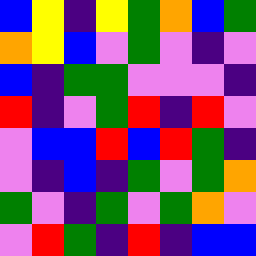[["blue", "yellow", "indigo", "yellow", "green", "orange", "blue", "green"], ["orange", "yellow", "blue", "violet", "green", "violet", "indigo", "violet"], ["blue", "indigo", "green", "green", "violet", "violet", "violet", "indigo"], ["red", "indigo", "violet", "green", "red", "indigo", "red", "violet"], ["violet", "blue", "blue", "red", "blue", "red", "green", "indigo"], ["violet", "indigo", "blue", "indigo", "green", "violet", "green", "orange"], ["green", "violet", "indigo", "green", "violet", "green", "orange", "violet"], ["violet", "red", "green", "indigo", "red", "indigo", "blue", "blue"]]